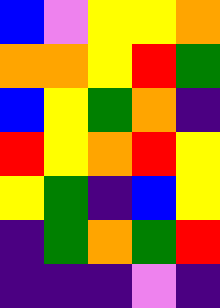[["blue", "violet", "yellow", "yellow", "orange"], ["orange", "orange", "yellow", "red", "green"], ["blue", "yellow", "green", "orange", "indigo"], ["red", "yellow", "orange", "red", "yellow"], ["yellow", "green", "indigo", "blue", "yellow"], ["indigo", "green", "orange", "green", "red"], ["indigo", "indigo", "indigo", "violet", "indigo"]]